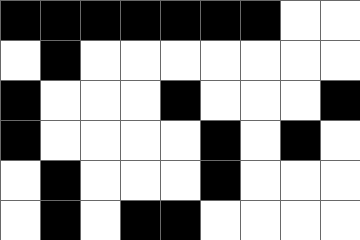[["black", "black", "black", "black", "black", "black", "black", "white", "white"], ["white", "black", "white", "white", "white", "white", "white", "white", "white"], ["black", "white", "white", "white", "black", "white", "white", "white", "black"], ["black", "white", "white", "white", "white", "black", "white", "black", "white"], ["white", "black", "white", "white", "white", "black", "white", "white", "white"], ["white", "black", "white", "black", "black", "white", "white", "white", "white"]]